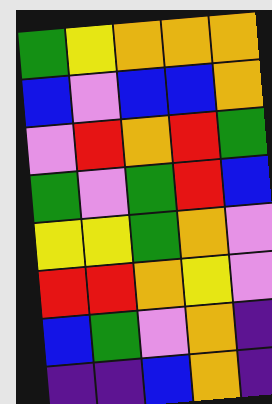[["green", "yellow", "orange", "orange", "orange"], ["blue", "violet", "blue", "blue", "orange"], ["violet", "red", "orange", "red", "green"], ["green", "violet", "green", "red", "blue"], ["yellow", "yellow", "green", "orange", "violet"], ["red", "red", "orange", "yellow", "violet"], ["blue", "green", "violet", "orange", "indigo"], ["indigo", "indigo", "blue", "orange", "indigo"]]